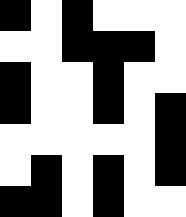[["black", "white", "black", "white", "white", "white"], ["white", "white", "black", "black", "black", "white"], ["black", "white", "white", "black", "white", "white"], ["black", "white", "white", "black", "white", "black"], ["white", "white", "white", "white", "white", "black"], ["white", "black", "white", "black", "white", "black"], ["black", "black", "white", "black", "white", "white"]]